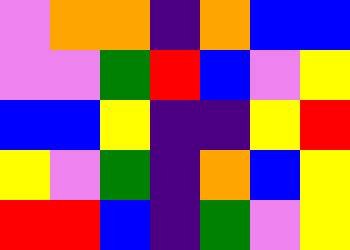[["violet", "orange", "orange", "indigo", "orange", "blue", "blue"], ["violet", "violet", "green", "red", "blue", "violet", "yellow"], ["blue", "blue", "yellow", "indigo", "indigo", "yellow", "red"], ["yellow", "violet", "green", "indigo", "orange", "blue", "yellow"], ["red", "red", "blue", "indigo", "green", "violet", "yellow"]]